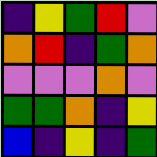[["indigo", "yellow", "green", "red", "violet"], ["orange", "red", "indigo", "green", "orange"], ["violet", "violet", "violet", "orange", "violet"], ["green", "green", "orange", "indigo", "yellow"], ["blue", "indigo", "yellow", "indigo", "green"]]